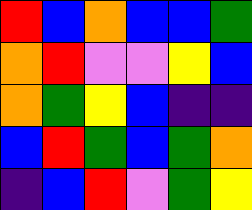[["red", "blue", "orange", "blue", "blue", "green"], ["orange", "red", "violet", "violet", "yellow", "blue"], ["orange", "green", "yellow", "blue", "indigo", "indigo"], ["blue", "red", "green", "blue", "green", "orange"], ["indigo", "blue", "red", "violet", "green", "yellow"]]